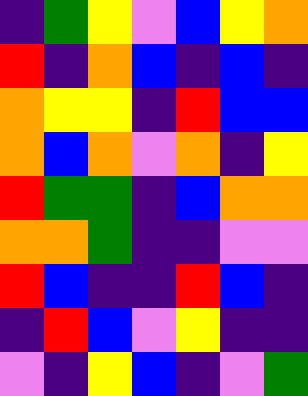[["indigo", "green", "yellow", "violet", "blue", "yellow", "orange"], ["red", "indigo", "orange", "blue", "indigo", "blue", "indigo"], ["orange", "yellow", "yellow", "indigo", "red", "blue", "blue"], ["orange", "blue", "orange", "violet", "orange", "indigo", "yellow"], ["red", "green", "green", "indigo", "blue", "orange", "orange"], ["orange", "orange", "green", "indigo", "indigo", "violet", "violet"], ["red", "blue", "indigo", "indigo", "red", "blue", "indigo"], ["indigo", "red", "blue", "violet", "yellow", "indigo", "indigo"], ["violet", "indigo", "yellow", "blue", "indigo", "violet", "green"]]